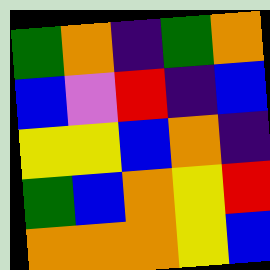[["green", "orange", "indigo", "green", "orange"], ["blue", "violet", "red", "indigo", "blue"], ["yellow", "yellow", "blue", "orange", "indigo"], ["green", "blue", "orange", "yellow", "red"], ["orange", "orange", "orange", "yellow", "blue"]]